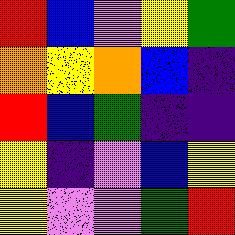[["red", "blue", "violet", "yellow", "green"], ["orange", "yellow", "orange", "blue", "indigo"], ["red", "blue", "green", "indigo", "indigo"], ["yellow", "indigo", "violet", "blue", "yellow"], ["yellow", "violet", "violet", "green", "red"]]